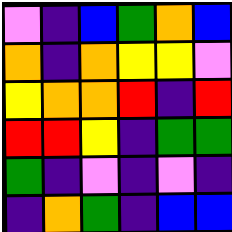[["violet", "indigo", "blue", "green", "orange", "blue"], ["orange", "indigo", "orange", "yellow", "yellow", "violet"], ["yellow", "orange", "orange", "red", "indigo", "red"], ["red", "red", "yellow", "indigo", "green", "green"], ["green", "indigo", "violet", "indigo", "violet", "indigo"], ["indigo", "orange", "green", "indigo", "blue", "blue"]]